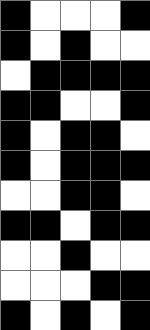[["black", "white", "white", "white", "black"], ["black", "white", "black", "white", "white"], ["white", "black", "black", "black", "black"], ["black", "black", "white", "white", "black"], ["black", "white", "black", "black", "white"], ["black", "white", "black", "black", "black"], ["white", "white", "black", "black", "white"], ["black", "black", "white", "black", "black"], ["white", "white", "black", "white", "white"], ["white", "white", "white", "black", "black"], ["black", "white", "black", "white", "black"]]